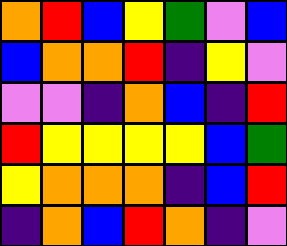[["orange", "red", "blue", "yellow", "green", "violet", "blue"], ["blue", "orange", "orange", "red", "indigo", "yellow", "violet"], ["violet", "violet", "indigo", "orange", "blue", "indigo", "red"], ["red", "yellow", "yellow", "yellow", "yellow", "blue", "green"], ["yellow", "orange", "orange", "orange", "indigo", "blue", "red"], ["indigo", "orange", "blue", "red", "orange", "indigo", "violet"]]